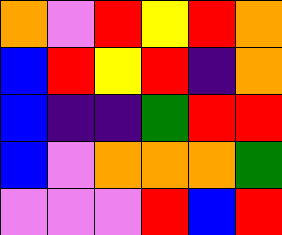[["orange", "violet", "red", "yellow", "red", "orange"], ["blue", "red", "yellow", "red", "indigo", "orange"], ["blue", "indigo", "indigo", "green", "red", "red"], ["blue", "violet", "orange", "orange", "orange", "green"], ["violet", "violet", "violet", "red", "blue", "red"]]